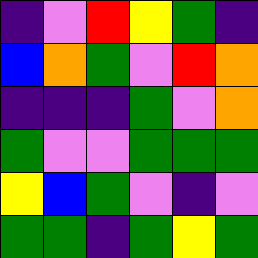[["indigo", "violet", "red", "yellow", "green", "indigo"], ["blue", "orange", "green", "violet", "red", "orange"], ["indigo", "indigo", "indigo", "green", "violet", "orange"], ["green", "violet", "violet", "green", "green", "green"], ["yellow", "blue", "green", "violet", "indigo", "violet"], ["green", "green", "indigo", "green", "yellow", "green"]]